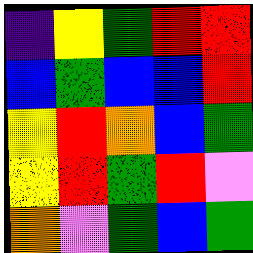[["indigo", "yellow", "green", "red", "red"], ["blue", "green", "blue", "blue", "red"], ["yellow", "red", "orange", "blue", "green"], ["yellow", "red", "green", "red", "violet"], ["orange", "violet", "green", "blue", "green"]]